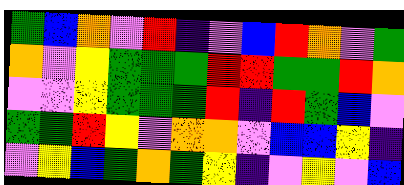[["green", "blue", "orange", "violet", "red", "indigo", "violet", "blue", "red", "orange", "violet", "green"], ["orange", "violet", "yellow", "green", "green", "green", "red", "red", "green", "green", "red", "orange"], ["violet", "violet", "yellow", "green", "green", "green", "red", "indigo", "red", "green", "blue", "violet"], ["green", "green", "red", "yellow", "violet", "orange", "orange", "violet", "blue", "blue", "yellow", "indigo"], ["violet", "yellow", "blue", "green", "orange", "green", "yellow", "indigo", "violet", "yellow", "violet", "blue"]]